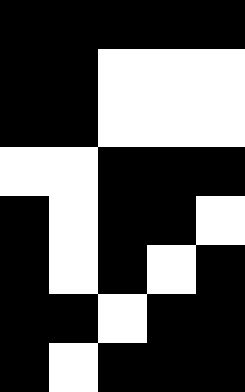[["black", "black", "black", "black", "black"], ["black", "black", "white", "white", "white"], ["black", "black", "white", "white", "white"], ["white", "white", "black", "black", "black"], ["black", "white", "black", "black", "white"], ["black", "white", "black", "white", "black"], ["black", "black", "white", "black", "black"], ["black", "white", "black", "black", "black"]]